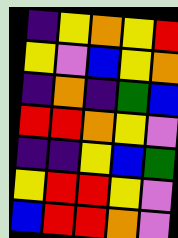[["indigo", "yellow", "orange", "yellow", "red"], ["yellow", "violet", "blue", "yellow", "orange"], ["indigo", "orange", "indigo", "green", "blue"], ["red", "red", "orange", "yellow", "violet"], ["indigo", "indigo", "yellow", "blue", "green"], ["yellow", "red", "red", "yellow", "violet"], ["blue", "red", "red", "orange", "violet"]]